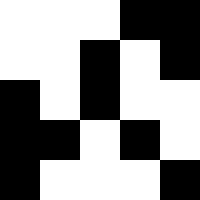[["white", "white", "white", "black", "black"], ["white", "white", "black", "white", "black"], ["black", "white", "black", "white", "white"], ["black", "black", "white", "black", "white"], ["black", "white", "white", "white", "black"]]